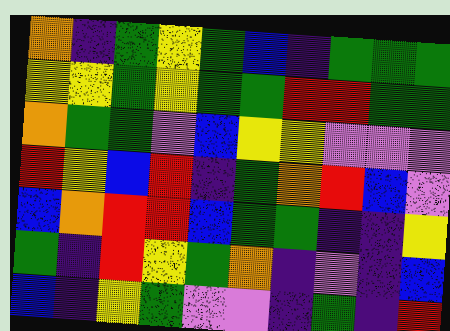[["orange", "indigo", "green", "yellow", "green", "blue", "indigo", "green", "green", "green"], ["yellow", "yellow", "green", "yellow", "green", "green", "red", "red", "green", "green"], ["orange", "green", "green", "violet", "blue", "yellow", "yellow", "violet", "violet", "violet"], ["red", "yellow", "blue", "red", "indigo", "green", "orange", "red", "blue", "violet"], ["blue", "orange", "red", "red", "blue", "green", "green", "indigo", "indigo", "yellow"], ["green", "indigo", "red", "yellow", "green", "orange", "indigo", "violet", "indigo", "blue"], ["blue", "indigo", "yellow", "green", "violet", "violet", "indigo", "green", "indigo", "red"]]